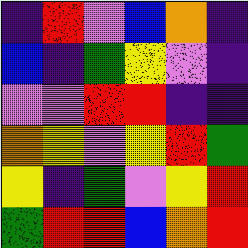[["indigo", "red", "violet", "blue", "orange", "indigo"], ["blue", "indigo", "green", "yellow", "violet", "indigo"], ["violet", "violet", "red", "red", "indigo", "indigo"], ["orange", "yellow", "violet", "yellow", "red", "green"], ["yellow", "indigo", "green", "violet", "yellow", "red"], ["green", "red", "red", "blue", "orange", "red"]]